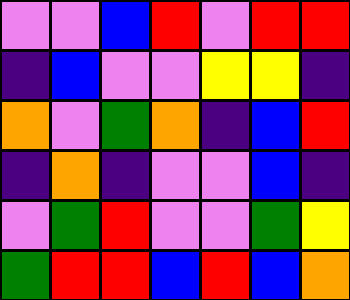[["violet", "violet", "blue", "red", "violet", "red", "red"], ["indigo", "blue", "violet", "violet", "yellow", "yellow", "indigo"], ["orange", "violet", "green", "orange", "indigo", "blue", "red"], ["indigo", "orange", "indigo", "violet", "violet", "blue", "indigo"], ["violet", "green", "red", "violet", "violet", "green", "yellow"], ["green", "red", "red", "blue", "red", "blue", "orange"]]